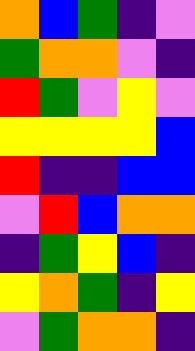[["orange", "blue", "green", "indigo", "violet"], ["green", "orange", "orange", "violet", "indigo"], ["red", "green", "violet", "yellow", "violet"], ["yellow", "yellow", "yellow", "yellow", "blue"], ["red", "indigo", "indigo", "blue", "blue"], ["violet", "red", "blue", "orange", "orange"], ["indigo", "green", "yellow", "blue", "indigo"], ["yellow", "orange", "green", "indigo", "yellow"], ["violet", "green", "orange", "orange", "indigo"]]